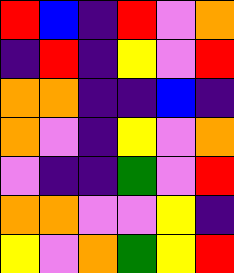[["red", "blue", "indigo", "red", "violet", "orange"], ["indigo", "red", "indigo", "yellow", "violet", "red"], ["orange", "orange", "indigo", "indigo", "blue", "indigo"], ["orange", "violet", "indigo", "yellow", "violet", "orange"], ["violet", "indigo", "indigo", "green", "violet", "red"], ["orange", "orange", "violet", "violet", "yellow", "indigo"], ["yellow", "violet", "orange", "green", "yellow", "red"]]